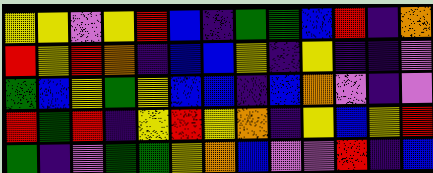[["yellow", "yellow", "violet", "yellow", "red", "blue", "indigo", "green", "green", "blue", "red", "indigo", "orange"], ["red", "yellow", "red", "orange", "indigo", "blue", "blue", "yellow", "indigo", "yellow", "indigo", "indigo", "violet"], ["green", "blue", "yellow", "green", "yellow", "blue", "blue", "indigo", "blue", "orange", "violet", "indigo", "violet"], ["red", "green", "red", "indigo", "yellow", "red", "yellow", "orange", "indigo", "yellow", "blue", "yellow", "red"], ["green", "indigo", "violet", "green", "green", "yellow", "orange", "blue", "violet", "violet", "red", "indigo", "blue"]]